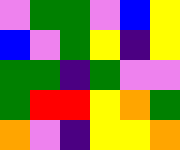[["violet", "green", "green", "violet", "blue", "yellow"], ["blue", "violet", "green", "yellow", "indigo", "yellow"], ["green", "green", "indigo", "green", "violet", "violet"], ["green", "red", "red", "yellow", "orange", "green"], ["orange", "violet", "indigo", "yellow", "yellow", "orange"]]